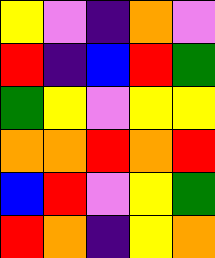[["yellow", "violet", "indigo", "orange", "violet"], ["red", "indigo", "blue", "red", "green"], ["green", "yellow", "violet", "yellow", "yellow"], ["orange", "orange", "red", "orange", "red"], ["blue", "red", "violet", "yellow", "green"], ["red", "orange", "indigo", "yellow", "orange"]]